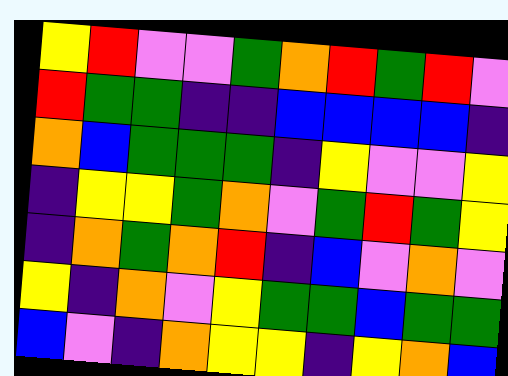[["yellow", "red", "violet", "violet", "green", "orange", "red", "green", "red", "violet"], ["red", "green", "green", "indigo", "indigo", "blue", "blue", "blue", "blue", "indigo"], ["orange", "blue", "green", "green", "green", "indigo", "yellow", "violet", "violet", "yellow"], ["indigo", "yellow", "yellow", "green", "orange", "violet", "green", "red", "green", "yellow"], ["indigo", "orange", "green", "orange", "red", "indigo", "blue", "violet", "orange", "violet"], ["yellow", "indigo", "orange", "violet", "yellow", "green", "green", "blue", "green", "green"], ["blue", "violet", "indigo", "orange", "yellow", "yellow", "indigo", "yellow", "orange", "blue"]]